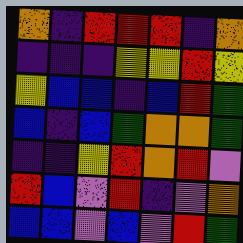[["orange", "indigo", "red", "red", "red", "indigo", "orange"], ["indigo", "indigo", "indigo", "yellow", "yellow", "red", "yellow"], ["yellow", "blue", "blue", "indigo", "blue", "red", "green"], ["blue", "indigo", "blue", "green", "orange", "orange", "green"], ["indigo", "indigo", "yellow", "red", "orange", "red", "violet"], ["red", "blue", "violet", "red", "indigo", "violet", "orange"], ["blue", "blue", "violet", "blue", "violet", "red", "green"]]